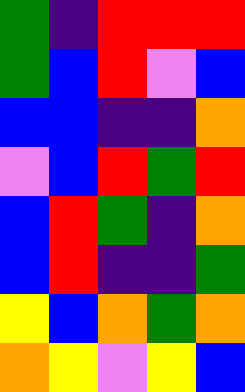[["green", "indigo", "red", "red", "red"], ["green", "blue", "red", "violet", "blue"], ["blue", "blue", "indigo", "indigo", "orange"], ["violet", "blue", "red", "green", "red"], ["blue", "red", "green", "indigo", "orange"], ["blue", "red", "indigo", "indigo", "green"], ["yellow", "blue", "orange", "green", "orange"], ["orange", "yellow", "violet", "yellow", "blue"]]